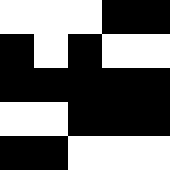[["white", "white", "white", "black", "black"], ["black", "white", "black", "white", "white"], ["black", "black", "black", "black", "black"], ["white", "white", "black", "black", "black"], ["black", "black", "white", "white", "white"]]